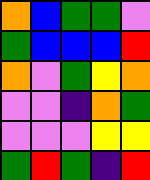[["orange", "blue", "green", "green", "violet"], ["green", "blue", "blue", "blue", "red"], ["orange", "violet", "green", "yellow", "orange"], ["violet", "violet", "indigo", "orange", "green"], ["violet", "violet", "violet", "yellow", "yellow"], ["green", "red", "green", "indigo", "red"]]